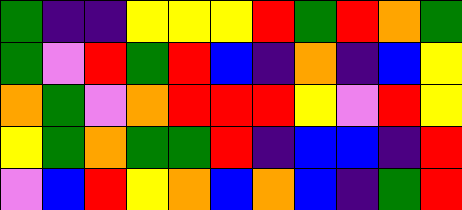[["green", "indigo", "indigo", "yellow", "yellow", "yellow", "red", "green", "red", "orange", "green"], ["green", "violet", "red", "green", "red", "blue", "indigo", "orange", "indigo", "blue", "yellow"], ["orange", "green", "violet", "orange", "red", "red", "red", "yellow", "violet", "red", "yellow"], ["yellow", "green", "orange", "green", "green", "red", "indigo", "blue", "blue", "indigo", "red"], ["violet", "blue", "red", "yellow", "orange", "blue", "orange", "blue", "indigo", "green", "red"]]